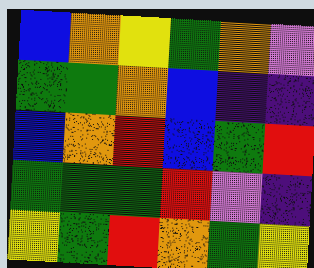[["blue", "orange", "yellow", "green", "orange", "violet"], ["green", "green", "orange", "blue", "indigo", "indigo"], ["blue", "orange", "red", "blue", "green", "red"], ["green", "green", "green", "red", "violet", "indigo"], ["yellow", "green", "red", "orange", "green", "yellow"]]